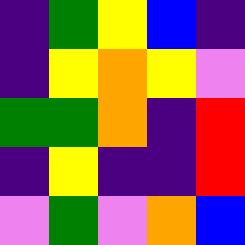[["indigo", "green", "yellow", "blue", "indigo"], ["indigo", "yellow", "orange", "yellow", "violet"], ["green", "green", "orange", "indigo", "red"], ["indigo", "yellow", "indigo", "indigo", "red"], ["violet", "green", "violet", "orange", "blue"]]